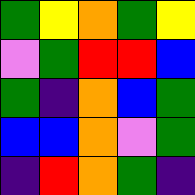[["green", "yellow", "orange", "green", "yellow"], ["violet", "green", "red", "red", "blue"], ["green", "indigo", "orange", "blue", "green"], ["blue", "blue", "orange", "violet", "green"], ["indigo", "red", "orange", "green", "indigo"]]